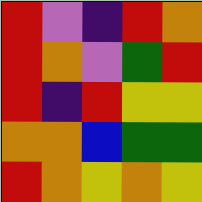[["red", "violet", "indigo", "red", "orange"], ["red", "orange", "violet", "green", "red"], ["red", "indigo", "red", "yellow", "yellow"], ["orange", "orange", "blue", "green", "green"], ["red", "orange", "yellow", "orange", "yellow"]]